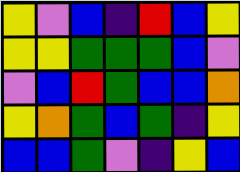[["yellow", "violet", "blue", "indigo", "red", "blue", "yellow"], ["yellow", "yellow", "green", "green", "green", "blue", "violet"], ["violet", "blue", "red", "green", "blue", "blue", "orange"], ["yellow", "orange", "green", "blue", "green", "indigo", "yellow"], ["blue", "blue", "green", "violet", "indigo", "yellow", "blue"]]